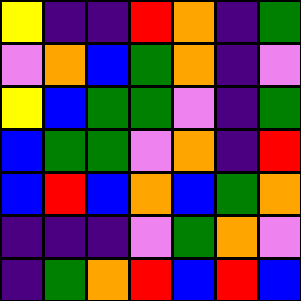[["yellow", "indigo", "indigo", "red", "orange", "indigo", "green"], ["violet", "orange", "blue", "green", "orange", "indigo", "violet"], ["yellow", "blue", "green", "green", "violet", "indigo", "green"], ["blue", "green", "green", "violet", "orange", "indigo", "red"], ["blue", "red", "blue", "orange", "blue", "green", "orange"], ["indigo", "indigo", "indigo", "violet", "green", "orange", "violet"], ["indigo", "green", "orange", "red", "blue", "red", "blue"]]